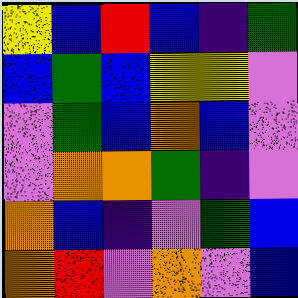[["yellow", "blue", "red", "blue", "indigo", "green"], ["blue", "green", "blue", "yellow", "yellow", "violet"], ["violet", "green", "blue", "orange", "blue", "violet"], ["violet", "orange", "orange", "green", "indigo", "violet"], ["orange", "blue", "indigo", "violet", "green", "blue"], ["orange", "red", "violet", "orange", "violet", "blue"]]